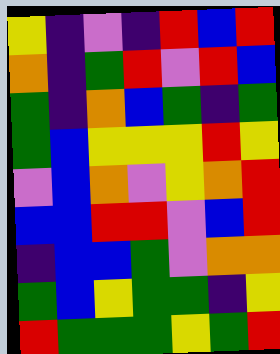[["yellow", "indigo", "violet", "indigo", "red", "blue", "red"], ["orange", "indigo", "green", "red", "violet", "red", "blue"], ["green", "indigo", "orange", "blue", "green", "indigo", "green"], ["green", "blue", "yellow", "yellow", "yellow", "red", "yellow"], ["violet", "blue", "orange", "violet", "yellow", "orange", "red"], ["blue", "blue", "red", "red", "violet", "blue", "red"], ["indigo", "blue", "blue", "green", "violet", "orange", "orange"], ["green", "blue", "yellow", "green", "green", "indigo", "yellow"], ["red", "green", "green", "green", "yellow", "green", "red"]]